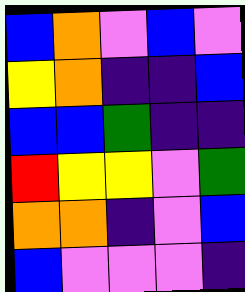[["blue", "orange", "violet", "blue", "violet"], ["yellow", "orange", "indigo", "indigo", "blue"], ["blue", "blue", "green", "indigo", "indigo"], ["red", "yellow", "yellow", "violet", "green"], ["orange", "orange", "indigo", "violet", "blue"], ["blue", "violet", "violet", "violet", "indigo"]]